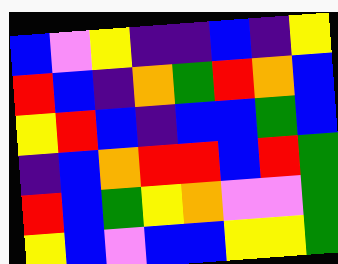[["blue", "violet", "yellow", "indigo", "indigo", "blue", "indigo", "yellow"], ["red", "blue", "indigo", "orange", "green", "red", "orange", "blue"], ["yellow", "red", "blue", "indigo", "blue", "blue", "green", "blue"], ["indigo", "blue", "orange", "red", "red", "blue", "red", "green"], ["red", "blue", "green", "yellow", "orange", "violet", "violet", "green"], ["yellow", "blue", "violet", "blue", "blue", "yellow", "yellow", "green"]]